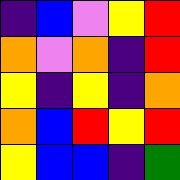[["indigo", "blue", "violet", "yellow", "red"], ["orange", "violet", "orange", "indigo", "red"], ["yellow", "indigo", "yellow", "indigo", "orange"], ["orange", "blue", "red", "yellow", "red"], ["yellow", "blue", "blue", "indigo", "green"]]